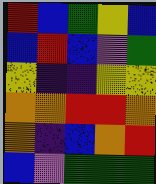[["red", "blue", "green", "yellow", "blue"], ["blue", "red", "blue", "violet", "green"], ["yellow", "indigo", "indigo", "yellow", "yellow"], ["orange", "orange", "red", "red", "orange"], ["orange", "indigo", "blue", "orange", "red"], ["blue", "violet", "green", "green", "green"]]